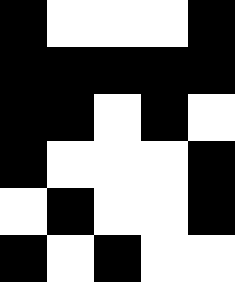[["black", "white", "white", "white", "black"], ["black", "black", "black", "black", "black"], ["black", "black", "white", "black", "white"], ["black", "white", "white", "white", "black"], ["white", "black", "white", "white", "black"], ["black", "white", "black", "white", "white"]]